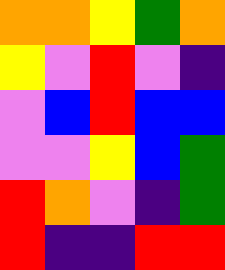[["orange", "orange", "yellow", "green", "orange"], ["yellow", "violet", "red", "violet", "indigo"], ["violet", "blue", "red", "blue", "blue"], ["violet", "violet", "yellow", "blue", "green"], ["red", "orange", "violet", "indigo", "green"], ["red", "indigo", "indigo", "red", "red"]]